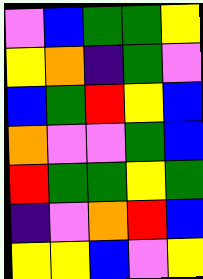[["violet", "blue", "green", "green", "yellow"], ["yellow", "orange", "indigo", "green", "violet"], ["blue", "green", "red", "yellow", "blue"], ["orange", "violet", "violet", "green", "blue"], ["red", "green", "green", "yellow", "green"], ["indigo", "violet", "orange", "red", "blue"], ["yellow", "yellow", "blue", "violet", "yellow"]]